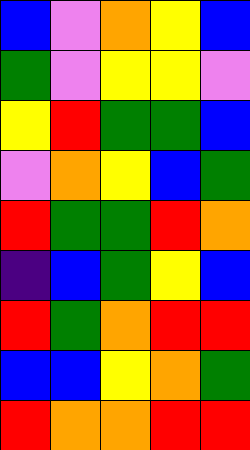[["blue", "violet", "orange", "yellow", "blue"], ["green", "violet", "yellow", "yellow", "violet"], ["yellow", "red", "green", "green", "blue"], ["violet", "orange", "yellow", "blue", "green"], ["red", "green", "green", "red", "orange"], ["indigo", "blue", "green", "yellow", "blue"], ["red", "green", "orange", "red", "red"], ["blue", "blue", "yellow", "orange", "green"], ["red", "orange", "orange", "red", "red"]]